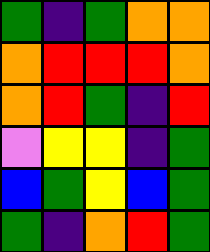[["green", "indigo", "green", "orange", "orange"], ["orange", "red", "red", "red", "orange"], ["orange", "red", "green", "indigo", "red"], ["violet", "yellow", "yellow", "indigo", "green"], ["blue", "green", "yellow", "blue", "green"], ["green", "indigo", "orange", "red", "green"]]